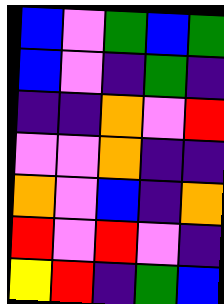[["blue", "violet", "green", "blue", "green"], ["blue", "violet", "indigo", "green", "indigo"], ["indigo", "indigo", "orange", "violet", "red"], ["violet", "violet", "orange", "indigo", "indigo"], ["orange", "violet", "blue", "indigo", "orange"], ["red", "violet", "red", "violet", "indigo"], ["yellow", "red", "indigo", "green", "blue"]]